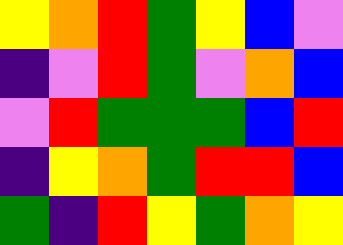[["yellow", "orange", "red", "green", "yellow", "blue", "violet"], ["indigo", "violet", "red", "green", "violet", "orange", "blue"], ["violet", "red", "green", "green", "green", "blue", "red"], ["indigo", "yellow", "orange", "green", "red", "red", "blue"], ["green", "indigo", "red", "yellow", "green", "orange", "yellow"]]